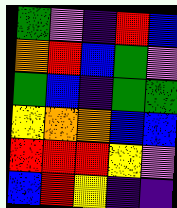[["green", "violet", "indigo", "red", "blue"], ["orange", "red", "blue", "green", "violet"], ["green", "blue", "indigo", "green", "green"], ["yellow", "orange", "orange", "blue", "blue"], ["red", "red", "red", "yellow", "violet"], ["blue", "red", "yellow", "indigo", "indigo"]]